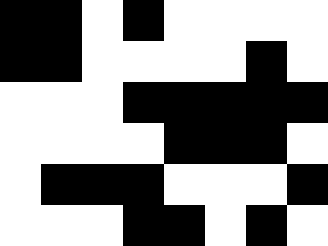[["black", "black", "white", "black", "white", "white", "white", "white"], ["black", "black", "white", "white", "white", "white", "black", "white"], ["white", "white", "white", "black", "black", "black", "black", "black"], ["white", "white", "white", "white", "black", "black", "black", "white"], ["white", "black", "black", "black", "white", "white", "white", "black"], ["white", "white", "white", "black", "black", "white", "black", "white"]]